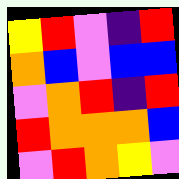[["yellow", "red", "violet", "indigo", "red"], ["orange", "blue", "violet", "blue", "blue"], ["violet", "orange", "red", "indigo", "red"], ["red", "orange", "orange", "orange", "blue"], ["violet", "red", "orange", "yellow", "violet"]]